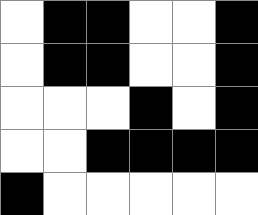[["white", "black", "black", "white", "white", "black"], ["white", "black", "black", "white", "white", "black"], ["white", "white", "white", "black", "white", "black"], ["white", "white", "black", "black", "black", "black"], ["black", "white", "white", "white", "white", "white"]]